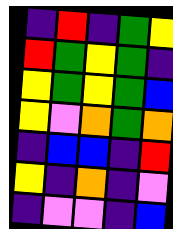[["indigo", "red", "indigo", "green", "yellow"], ["red", "green", "yellow", "green", "indigo"], ["yellow", "green", "yellow", "green", "blue"], ["yellow", "violet", "orange", "green", "orange"], ["indigo", "blue", "blue", "indigo", "red"], ["yellow", "indigo", "orange", "indigo", "violet"], ["indigo", "violet", "violet", "indigo", "blue"]]